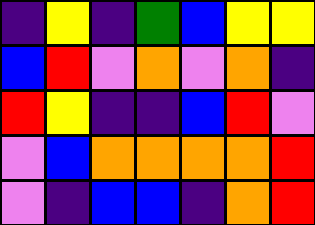[["indigo", "yellow", "indigo", "green", "blue", "yellow", "yellow"], ["blue", "red", "violet", "orange", "violet", "orange", "indigo"], ["red", "yellow", "indigo", "indigo", "blue", "red", "violet"], ["violet", "blue", "orange", "orange", "orange", "orange", "red"], ["violet", "indigo", "blue", "blue", "indigo", "orange", "red"]]